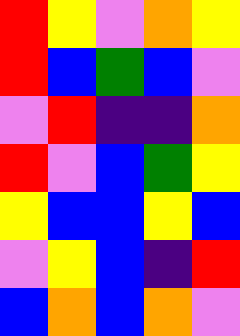[["red", "yellow", "violet", "orange", "yellow"], ["red", "blue", "green", "blue", "violet"], ["violet", "red", "indigo", "indigo", "orange"], ["red", "violet", "blue", "green", "yellow"], ["yellow", "blue", "blue", "yellow", "blue"], ["violet", "yellow", "blue", "indigo", "red"], ["blue", "orange", "blue", "orange", "violet"]]